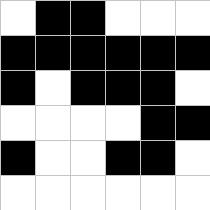[["white", "black", "black", "white", "white", "white"], ["black", "black", "black", "black", "black", "black"], ["black", "white", "black", "black", "black", "white"], ["white", "white", "white", "white", "black", "black"], ["black", "white", "white", "black", "black", "white"], ["white", "white", "white", "white", "white", "white"]]